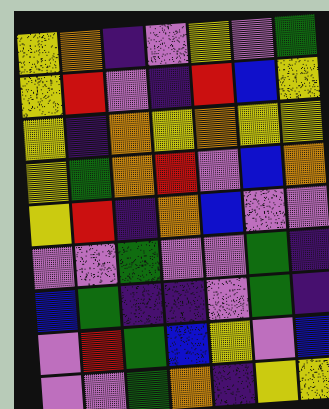[["yellow", "orange", "indigo", "violet", "yellow", "violet", "green"], ["yellow", "red", "violet", "indigo", "red", "blue", "yellow"], ["yellow", "indigo", "orange", "yellow", "orange", "yellow", "yellow"], ["yellow", "green", "orange", "red", "violet", "blue", "orange"], ["yellow", "red", "indigo", "orange", "blue", "violet", "violet"], ["violet", "violet", "green", "violet", "violet", "green", "indigo"], ["blue", "green", "indigo", "indigo", "violet", "green", "indigo"], ["violet", "red", "green", "blue", "yellow", "violet", "blue"], ["violet", "violet", "green", "orange", "indigo", "yellow", "yellow"]]